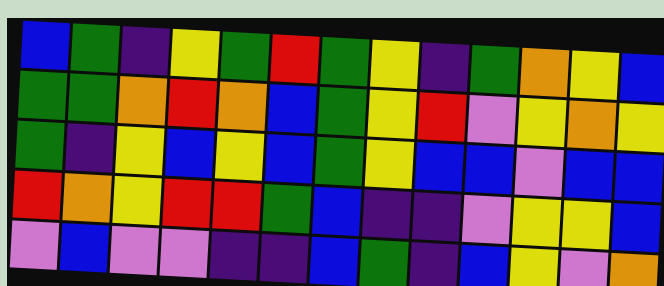[["blue", "green", "indigo", "yellow", "green", "red", "green", "yellow", "indigo", "green", "orange", "yellow", "blue"], ["green", "green", "orange", "red", "orange", "blue", "green", "yellow", "red", "violet", "yellow", "orange", "yellow"], ["green", "indigo", "yellow", "blue", "yellow", "blue", "green", "yellow", "blue", "blue", "violet", "blue", "blue"], ["red", "orange", "yellow", "red", "red", "green", "blue", "indigo", "indigo", "violet", "yellow", "yellow", "blue"], ["violet", "blue", "violet", "violet", "indigo", "indigo", "blue", "green", "indigo", "blue", "yellow", "violet", "orange"]]